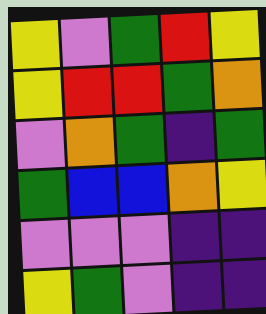[["yellow", "violet", "green", "red", "yellow"], ["yellow", "red", "red", "green", "orange"], ["violet", "orange", "green", "indigo", "green"], ["green", "blue", "blue", "orange", "yellow"], ["violet", "violet", "violet", "indigo", "indigo"], ["yellow", "green", "violet", "indigo", "indigo"]]